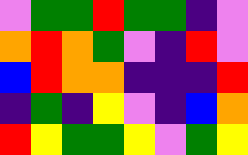[["violet", "green", "green", "red", "green", "green", "indigo", "violet"], ["orange", "red", "orange", "green", "violet", "indigo", "red", "violet"], ["blue", "red", "orange", "orange", "indigo", "indigo", "indigo", "red"], ["indigo", "green", "indigo", "yellow", "violet", "indigo", "blue", "orange"], ["red", "yellow", "green", "green", "yellow", "violet", "green", "yellow"]]